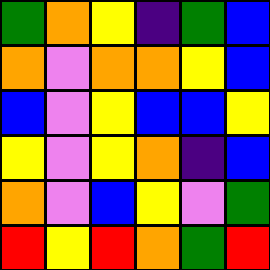[["green", "orange", "yellow", "indigo", "green", "blue"], ["orange", "violet", "orange", "orange", "yellow", "blue"], ["blue", "violet", "yellow", "blue", "blue", "yellow"], ["yellow", "violet", "yellow", "orange", "indigo", "blue"], ["orange", "violet", "blue", "yellow", "violet", "green"], ["red", "yellow", "red", "orange", "green", "red"]]